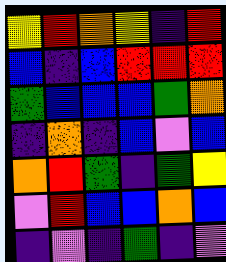[["yellow", "red", "orange", "yellow", "indigo", "red"], ["blue", "indigo", "blue", "red", "red", "red"], ["green", "blue", "blue", "blue", "green", "orange"], ["indigo", "orange", "indigo", "blue", "violet", "blue"], ["orange", "red", "green", "indigo", "green", "yellow"], ["violet", "red", "blue", "blue", "orange", "blue"], ["indigo", "violet", "indigo", "green", "indigo", "violet"]]